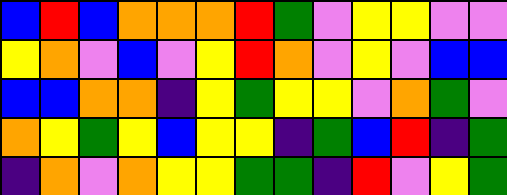[["blue", "red", "blue", "orange", "orange", "orange", "red", "green", "violet", "yellow", "yellow", "violet", "violet"], ["yellow", "orange", "violet", "blue", "violet", "yellow", "red", "orange", "violet", "yellow", "violet", "blue", "blue"], ["blue", "blue", "orange", "orange", "indigo", "yellow", "green", "yellow", "yellow", "violet", "orange", "green", "violet"], ["orange", "yellow", "green", "yellow", "blue", "yellow", "yellow", "indigo", "green", "blue", "red", "indigo", "green"], ["indigo", "orange", "violet", "orange", "yellow", "yellow", "green", "green", "indigo", "red", "violet", "yellow", "green"]]